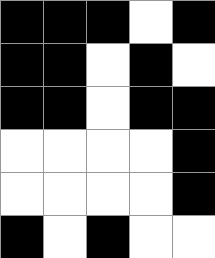[["black", "black", "black", "white", "black"], ["black", "black", "white", "black", "white"], ["black", "black", "white", "black", "black"], ["white", "white", "white", "white", "black"], ["white", "white", "white", "white", "black"], ["black", "white", "black", "white", "white"]]